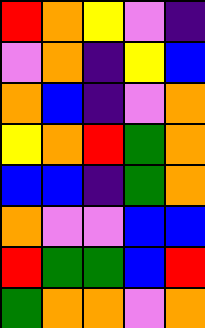[["red", "orange", "yellow", "violet", "indigo"], ["violet", "orange", "indigo", "yellow", "blue"], ["orange", "blue", "indigo", "violet", "orange"], ["yellow", "orange", "red", "green", "orange"], ["blue", "blue", "indigo", "green", "orange"], ["orange", "violet", "violet", "blue", "blue"], ["red", "green", "green", "blue", "red"], ["green", "orange", "orange", "violet", "orange"]]